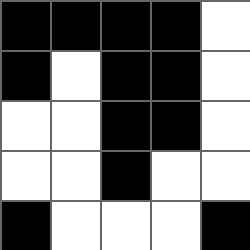[["black", "black", "black", "black", "white"], ["black", "white", "black", "black", "white"], ["white", "white", "black", "black", "white"], ["white", "white", "black", "white", "white"], ["black", "white", "white", "white", "black"]]